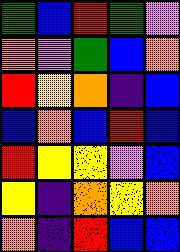[["green", "blue", "red", "green", "violet"], ["orange", "violet", "green", "blue", "orange"], ["red", "yellow", "orange", "indigo", "blue"], ["blue", "orange", "blue", "red", "blue"], ["red", "yellow", "yellow", "violet", "blue"], ["yellow", "indigo", "orange", "yellow", "orange"], ["orange", "indigo", "red", "blue", "blue"]]